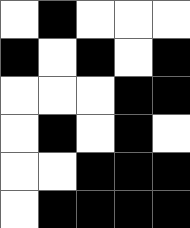[["white", "black", "white", "white", "white"], ["black", "white", "black", "white", "black"], ["white", "white", "white", "black", "black"], ["white", "black", "white", "black", "white"], ["white", "white", "black", "black", "black"], ["white", "black", "black", "black", "black"]]